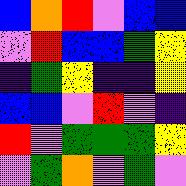[["blue", "orange", "red", "violet", "blue", "blue"], ["violet", "red", "blue", "blue", "green", "yellow"], ["indigo", "green", "yellow", "indigo", "indigo", "yellow"], ["blue", "blue", "violet", "red", "violet", "indigo"], ["red", "violet", "green", "green", "green", "yellow"], ["violet", "green", "orange", "violet", "green", "violet"]]